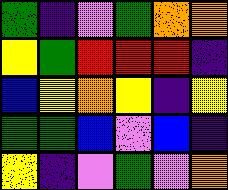[["green", "indigo", "violet", "green", "orange", "orange"], ["yellow", "green", "red", "red", "red", "indigo"], ["blue", "yellow", "orange", "yellow", "indigo", "yellow"], ["green", "green", "blue", "violet", "blue", "indigo"], ["yellow", "indigo", "violet", "green", "violet", "orange"]]